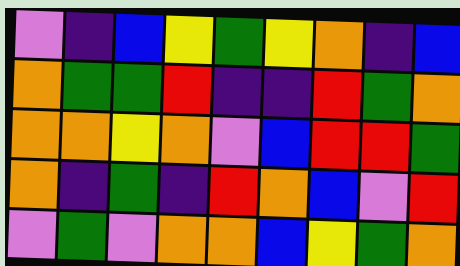[["violet", "indigo", "blue", "yellow", "green", "yellow", "orange", "indigo", "blue"], ["orange", "green", "green", "red", "indigo", "indigo", "red", "green", "orange"], ["orange", "orange", "yellow", "orange", "violet", "blue", "red", "red", "green"], ["orange", "indigo", "green", "indigo", "red", "orange", "blue", "violet", "red"], ["violet", "green", "violet", "orange", "orange", "blue", "yellow", "green", "orange"]]